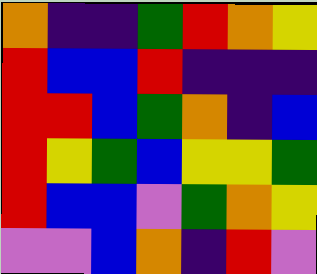[["orange", "indigo", "indigo", "green", "red", "orange", "yellow"], ["red", "blue", "blue", "red", "indigo", "indigo", "indigo"], ["red", "red", "blue", "green", "orange", "indigo", "blue"], ["red", "yellow", "green", "blue", "yellow", "yellow", "green"], ["red", "blue", "blue", "violet", "green", "orange", "yellow"], ["violet", "violet", "blue", "orange", "indigo", "red", "violet"]]